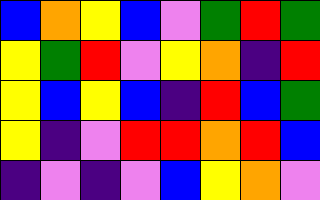[["blue", "orange", "yellow", "blue", "violet", "green", "red", "green"], ["yellow", "green", "red", "violet", "yellow", "orange", "indigo", "red"], ["yellow", "blue", "yellow", "blue", "indigo", "red", "blue", "green"], ["yellow", "indigo", "violet", "red", "red", "orange", "red", "blue"], ["indigo", "violet", "indigo", "violet", "blue", "yellow", "orange", "violet"]]